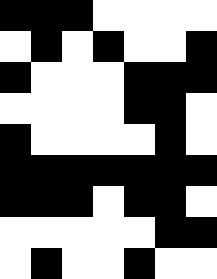[["black", "black", "black", "white", "white", "white", "white"], ["white", "black", "white", "black", "white", "white", "black"], ["black", "white", "white", "white", "black", "black", "black"], ["white", "white", "white", "white", "black", "black", "white"], ["black", "white", "white", "white", "white", "black", "white"], ["black", "black", "black", "black", "black", "black", "black"], ["black", "black", "black", "white", "black", "black", "white"], ["white", "white", "white", "white", "white", "black", "black"], ["white", "black", "white", "white", "black", "white", "white"]]